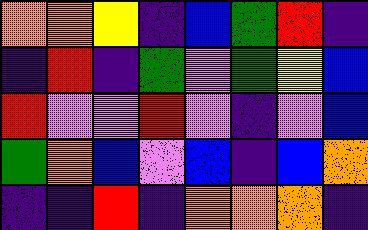[["orange", "orange", "yellow", "indigo", "blue", "green", "red", "indigo"], ["indigo", "red", "indigo", "green", "violet", "green", "yellow", "blue"], ["red", "violet", "violet", "red", "violet", "indigo", "violet", "blue"], ["green", "orange", "blue", "violet", "blue", "indigo", "blue", "orange"], ["indigo", "indigo", "red", "indigo", "orange", "orange", "orange", "indigo"]]